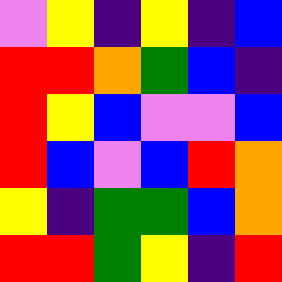[["violet", "yellow", "indigo", "yellow", "indigo", "blue"], ["red", "red", "orange", "green", "blue", "indigo"], ["red", "yellow", "blue", "violet", "violet", "blue"], ["red", "blue", "violet", "blue", "red", "orange"], ["yellow", "indigo", "green", "green", "blue", "orange"], ["red", "red", "green", "yellow", "indigo", "red"]]